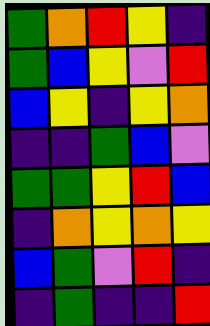[["green", "orange", "red", "yellow", "indigo"], ["green", "blue", "yellow", "violet", "red"], ["blue", "yellow", "indigo", "yellow", "orange"], ["indigo", "indigo", "green", "blue", "violet"], ["green", "green", "yellow", "red", "blue"], ["indigo", "orange", "yellow", "orange", "yellow"], ["blue", "green", "violet", "red", "indigo"], ["indigo", "green", "indigo", "indigo", "red"]]